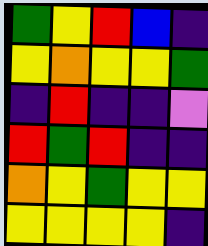[["green", "yellow", "red", "blue", "indigo"], ["yellow", "orange", "yellow", "yellow", "green"], ["indigo", "red", "indigo", "indigo", "violet"], ["red", "green", "red", "indigo", "indigo"], ["orange", "yellow", "green", "yellow", "yellow"], ["yellow", "yellow", "yellow", "yellow", "indigo"]]